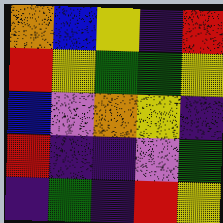[["orange", "blue", "yellow", "indigo", "red"], ["red", "yellow", "green", "green", "yellow"], ["blue", "violet", "orange", "yellow", "indigo"], ["red", "indigo", "indigo", "violet", "green"], ["indigo", "green", "indigo", "red", "yellow"]]